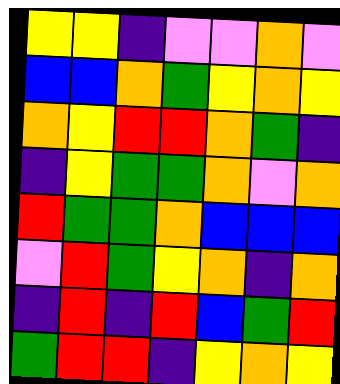[["yellow", "yellow", "indigo", "violet", "violet", "orange", "violet"], ["blue", "blue", "orange", "green", "yellow", "orange", "yellow"], ["orange", "yellow", "red", "red", "orange", "green", "indigo"], ["indigo", "yellow", "green", "green", "orange", "violet", "orange"], ["red", "green", "green", "orange", "blue", "blue", "blue"], ["violet", "red", "green", "yellow", "orange", "indigo", "orange"], ["indigo", "red", "indigo", "red", "blue", "green", "red"], ["green", "red", "red", "indigo", "yellow", "orange", "yellow"]]